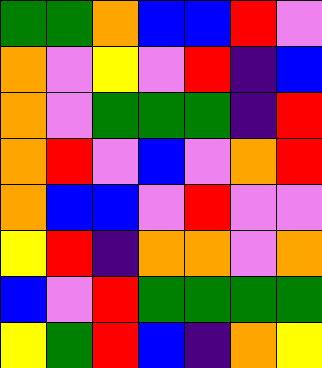[["green", "green", "orange", "blue", "blue", "red", "violet"], ["orange", "violet", "yellow", "violet", "red", "indigo", "blue"], ["orange", "violet", "green", "green", "green", "indigo", "red"], ["orange", "red", "violet", "blue", "violet", "orange", "red"], ["orange", "blue", "blue", "violet", "red", "violet", "violet"], ["yellow", "red", "indigo", "orange", "orange", "violet", "orange"], ["blue", "violet", "red", "green", "green", "green", "green"], ["yellow", "green", "red", "blue", "indigo", "orange", "yellow"]]